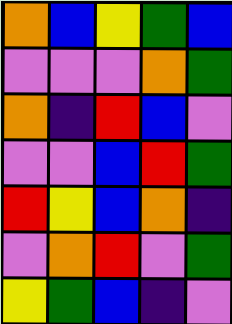[["orange", "blue", "yellow", "green", "blue"], ["violet", "violet", "violet", "orange", "green"], ["orange", "indigo", "red", "blue", "violet"], ["violet", "violet", "blue", "red", "green"], ["red", "yellow", "blue", "orange", "indigo"], ["violet", "orange", "red", "violet", "green"], ["yellow", "green", "blue", "indigo", "violet"]]